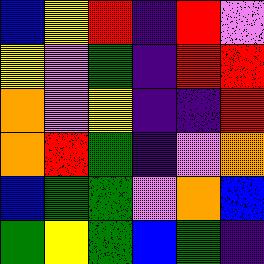[["blue", "yellow", "red", "indigo", "red", "violet"], ["yellow", "violet", "green", "indigo", "red", "red"], ["orange", "violet", "yellow", "indigo", "indigo", "red"], ["orange", "red", "green", "indigo", "violet", "orange"], ["blue", "green", "green", "violet", "orange", "blue"], ["green", "yellow", "green", "blue", "green", "indigo"]]